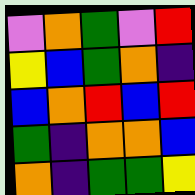[["violet", "orange", "green", "violet", "red"], ["yellow", "blue", "green", "orange", "indigo"], ["blue", "orange", "red", "blue", "red"], ["green", "indigo", "orange", "orange", "blue"], ["orange", "indigo", "green", "green", "yellow"]]